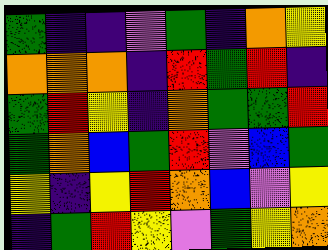[["green", "indigo", "indigo", "violet", "green", "indigo", "orange", "yellow"], ["orange", "orange", "orange", "indigo", "red", "green", "red", "indigo"], ["green", "red", "yellow", "indigo", "orange", "green", "green", "red"], ["green", "orange", "blue", "green", "red", "violet", "blue", "green"], ["yellow", "indigo", "yellow", "red", "orange", "blue", "violet", "yellow"], ["indigo", "green", "red", "yellow", "violet", "green", "yellow", "orange"]]